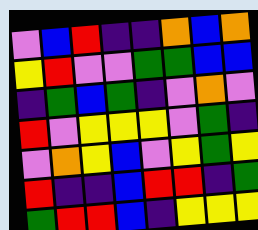[["violet", "blue", "red", "indigo", "indigo", "orange", "blue", "orange"], ["yellow", "red", "violet", "violet", "green", "green", "blue", "blue"], ["indigo", "green", "blue", "green", "indigo", "violet", "orange", "violet"], ["red", "violet", "yellow", "yellow", "yellow", "violet", "green", "indigo"], ["violet", "orange", "yellow", "blue", "violet", "yellow", "green", "yellow"], ["red", "indigo", "indigo", "blue", "red", "red", "indigo", "green"], ["green", "red", "red", "blue", "indigo", "yellow", "yellow", "yellow"]]